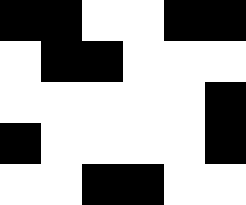[["black", "black", "white", "white", "black", "black"], ["white", "black", "black", "white", "white", "white"], ["white", "white", "white", "white", "white", "black"], ["black", "white", "white", "white", "white", "black"], ["white", "white", "black", "black", "white", "white"]]